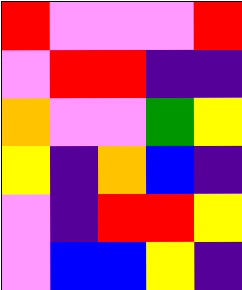[["red", "violet", "violet", "violet", "red"], ["violet", "red", "red", "indigo", "indigo"], ["orange", "violet", "violet", "green", "yellow"], ["yellow", "indigo", "orange", "blue", "indigo"], ["violet", "indigo", "red", "red", "yellow"], ["violet", "blue", "blue", "yellow", "indigo"]]